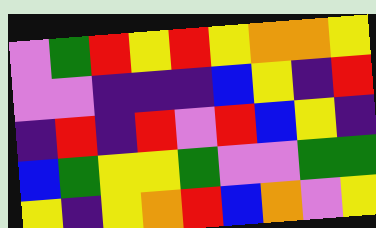[["violet", "green", "red", "yellow", "red", "yellow", "orange", "orange", "yellow"], ["violet", "violet", "indigo", "indigo", "indigo", "blue", "yellow", "indigo", "red"], ["indigo", "red", "indigo", "red", "violet", "red", "blue", "yellow", "indigo"], ["blue", "green", "yellow", "yellow", "green", "violet", "violet", "green", "green"], ["yellow", "indigo", "yellow", "orange", "red", "blue", "orange", "violet", "yellow"]]